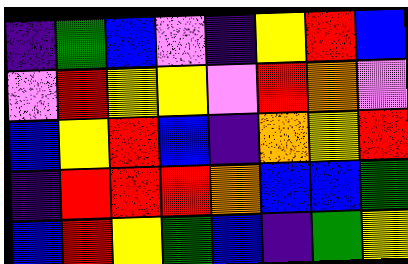[["indigo", "green", "blue", "violet", "indigo", "yellow", "red", "blue"], ["violet", "red", "yellow", "yellow", "violet", "red", "orange", "violet"], ["blue", "yellow", "red", "blue", "indigo", "orange", "yellow", "red"], ["indigo", "red", "red", "red", "orange", "blue", "blue", "green"], ["blue", "red", "yellow", "green", "blue", "indigo", "green", "yellow"]]